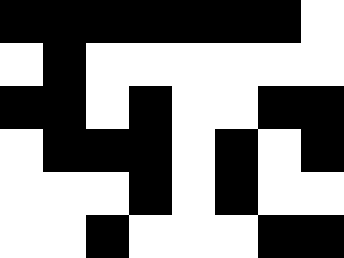[["black", "black", "black", "black", "black", "black", "black", "white"], ["white", "black", "white", "white", "white", "white", "white", "white"], ["black", "black", "white", "black", "white", "white", "black", "black"], ["white", "black", "black", "black", "white", "black", "white", "black"], ["white", "white", "white", "black", "white", "black", "white", "white"], ["white", "white", "black", "white", "white", "white", "black", "black"]]